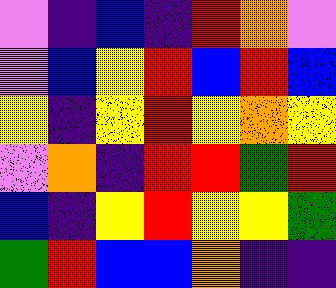[["violet", "indigo", "blue", "indigo", "red", "orange", "violet"], ["violet", "blue", "yellow", "red", "blue", "red", "blue"], ["yellow", "indigo", "yellow", "red", "yellow", "orange", "yellow"], ["violet", "orange", "indigo", "red", "red", "green", "red"], ["blue", "indigo", "yellow", "red", "yellow", "yellow", "green"], ["green", "red", "blue", "blue", "orange", "indigo", "indigo"]]